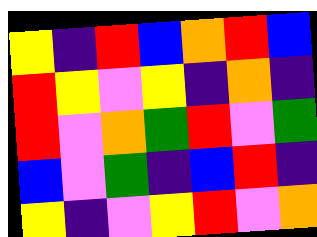[["yellow", "indigo", "red", "blue", "orange", "red", "blue"], ["red", "yellow", "violet", "yellow", "indigo", "orange", "indigo"], ["red", "violet", "orange", "green", "red", "violet", "green"], ["blue", "violet", "green", "indigo", "blue", "red", "indigo"], ["yellow", "indigo", "violet", "yellow", "red", "violet", "orange"]]